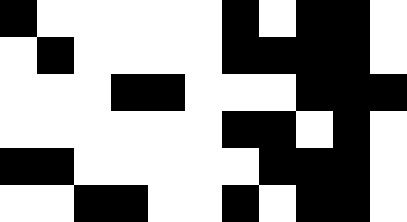[["black", "white", "white", "white", "white", "white", "black", "white", "black", "black", "white"], ["white", "black", "white", "white", "white", "white", "black", "black", "black", "black", "white"], ["white", "white", "white", "black", "black", "white", "white", "white", "black", "black", "black"], ["white", "white", "white", "white", "white", "white", "black", "black", "white", "black", "white"], ["black", "black", "white", "white", "white", "white", "white", "black", "black", "black", "white"], ["white", "white", "black", "black", "white", "white", "black", "white", "black", "black", "white"]]